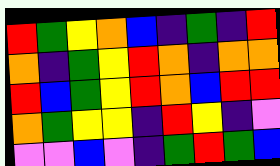[["red", "green", "yellow", "orange", "blue", "indigo", "green", "indigo", "red"], ["orange", "indigo", "green", "yellow", "red", "orange", "indigo", "orange", "orange"], ["red", "blue", "green", "yellow", "red", "orange", "blue", "red", "red"], ["orange", "green", "yellow", "yellow", "indigo", "red", "yellow", "indigo", "violet"], ["violet", "violet", "blue", "violet", "indigo", "green", "red", "green", "blue"]]